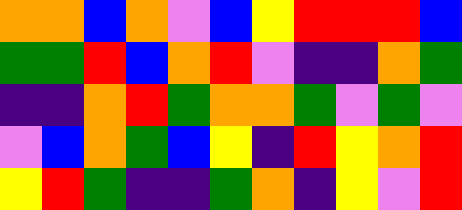[["orange", "orange", "blue", "orange", "violet", "blue", "yellow", "red", "red", "red", "blue"], ["green", "green", "red", "blue", "orange", "red", "violet", "indigo", "indigo", "orange", "green"], ["indigo", "indigo", "orange", "red", "green", "orange", "orange", "green", "violet", "green", "violet"], ["violet", "blue", "orange", "green", "blue", "yellow", "indigo", "red", "yellow", "orange", "red"], ["yellow", "red", "green", "indigo", "indigo", "green", "orange", "indigo", "yellow", "violet", "red"]]